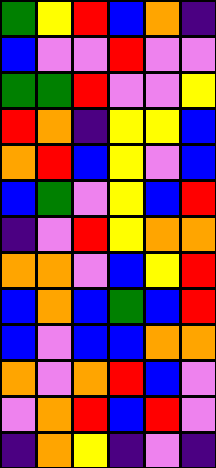[["green", "yellow", "red", "blue", "orange", "indigo"], ["blue", "violet", "violet", "red", "violet", "violet"], ["green", "green", "red", "violet", "violet", "yellow"], ["red", "orange", "indigo", "yellow", "yellow", "blue"], ["orange", "red", "blue", "yellow", "violet", "blue"], ["blue", "green", "violet", "yellow", "blue", "red"], ["indigo", "violet", "red", "yellow", "orange", "orange"], ["orange", "orange", "violet", "blue", "yellow", "red"], ["blue", "orange", "blue", "green", "blue", "red"], ["blue", "violet", "blue", "blue", "orange", "orange"], ["orange", "violet", "orange", "red", "blue", "violet"], ["violet", "orange", "red", "blue", "red", "violet"], ["indigo", "orange", "yellow", "indigo", "violet", "indigo"]]